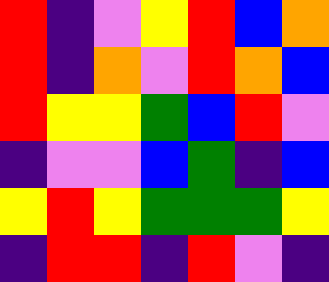[["red", "indigo", "violet", "yellow", "red", "blue", "orange"], ["red", "indigo", "orange", "violet", "red", "orange", "blue"], ["red", "yellow", "yellow", "green", "blue", "red", "violet"], ["indigo", "violet", "violet", "blue", "green", "indigo", "blue"], ["yellow", "red", "yellow", "green", "green", "green", "yellow"], ["indigo", "red", "red", "indigo", "red", "violet", "indigo"]]